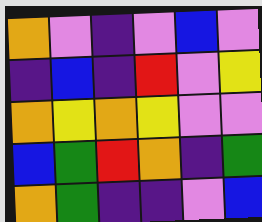[["orange", "violet", "indigo", "violet", "blue", "violet"], ["indigo", "blue", "indigo", "red", "violet", "yellow"], ["orange", "yellow", "orange", "yellow", "violet", "violet"], ["blue", "green", "red", "orange", "indigo", "green"], ["orange", "green", "indigo", "indigo", "violet", "blue"]]